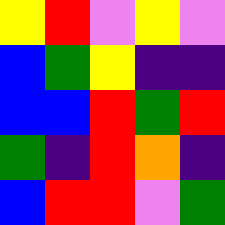[["yellow", "red", "violet", "yellow", "violet"], ["blue", "green", "yellow", "indigo", "indigo"], ["blue", "blue", "red", "green", "red"], ["green", "indigo", "red", "orange", "indigo"], ["blue", "red", "red", "violet", "green"]]